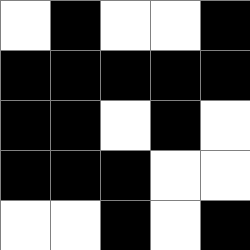[["white", "black", "white", "white", "black"], ["black", "black", "black", "black", "black"], ["black", "black", "white", "black", "white"], ["black", "black", "black", "white", "white"], ["white", "white", "black", "white", "black"]]